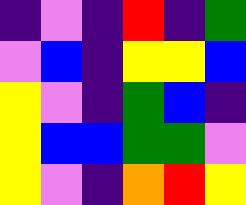[["indigo", "violet", "indigo", "red", "indigo", "green"], ["violet", "blue", "indigo", "yellow", "yellow", "blue"], ["yellow", "violet", "indigo", "green", "blue", "indigo"], ["yellow", "blue", "blue", "green", "green", "violet"], ["yellow", "violet", "indigo", "orange", "red", "yellow"]]